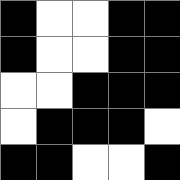[["black", "white", "white", "black", "black"], ["black", "white", "white", "black", "black"], ["white", "white", "black", "black", "black"], ["white", "black", "black", "black", "white"], ["black", "black", "white", "white", "black"]]